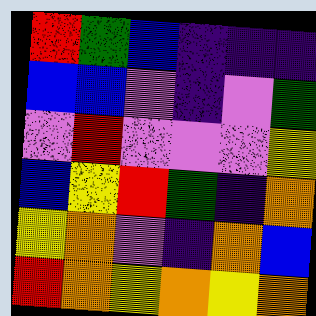[["red", "green", "blue", "indigo", "indigo", "indigo"], ["blue", "blue", "violet", "indigo", "violet", "green"], ["violet", "red", "violet", "violet", "violet", "yellow"], ["blue", "yellow", "red", "green", "indigo", "orange"], ["yellow", "orange", "violet", "indigo", "orange", "blue"], ["red", "orange", "yellow", "orange", "yellow", "orange"]]